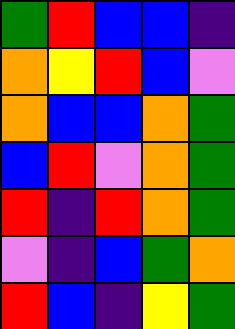[["green", "red", "blue", "blue", "indigo"], ["orange", "yellow", "red", "blue", "violet"], ["orange", "blue", "blue", "orange", "green"], ["blue", "red", "violet", "orange", "green"], ["red", "indigo", "red", "orange", "green"], ["violet", "indigo", "blue", "green", "orange"], ["red", "blue", "indigo", "yellow", "green"]]